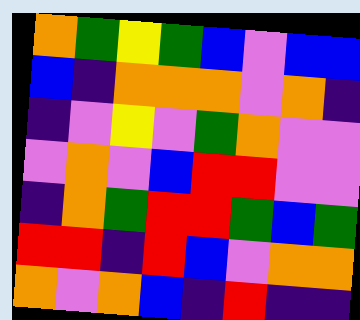[["orange", "green", "yellow", "green", "blue", "violet", "blue", "blue"], ["blue", "indigo", "orange", "orange", "orange", "violet", "orange", "indigo"], ["indigo", "violet", "yellow", "violet", "green", "orange", "violet", "violet"], ["violet", "orange", "violet", "blue", "red", "red", "violet", "violet"], ["indigo", "orange", "green", "red", "red", "green", "blue", "green"], ["red", "red", "indigo", "red", "blue", "violet", "orange", "orange"], ["orange", "violet", "orange", "blue", "indigo", "red", "indigo", "indigo"]]